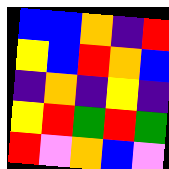[["blue", "blue", "orange", "indigo", "red"], ["yellow", "blue", "red", "orange", "blue"], ["indigo", "orange", "indigo", "yellow", "indigo"], ["yellow", "red", "green", "red", "green"], ["red", "violet", "orange", "blue", "violet"]]